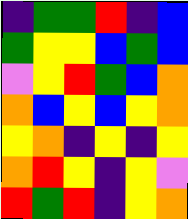[["indigo", "green", "green", "red", "indigo", "blue"], ["green", "yellow", "yellow", "blue", "green", "blue"], ["violet", "yellow", "red", "green", "blue", "orange"], ["orange", "blue", "yellow", "blue", "yellow", "orange"], ["yellow", "orange", "indigo", "yellow", "indigo", "yellow"], ["orange", "red", "yellow", "indigo", "yellow", "violet"], ["red", "green", "red", "indigo", "yellow", "orange"]]